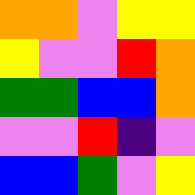[["orange", "orange", "violet", "yellow", "yellow"], ["yellow", "violet", "violet", "red", "orange"], ["green", "green", "blue", "blue", "orange"], ["violet", "violet", "red", "indigo", "violet"], ["blue", "blue", "green", "violet", "yellow"]]